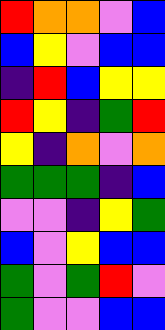[["red", "orange", "orange", "violet", "blue"], ["blue", "yellow", "violet", "blue", "blue"], ["indigo", "red", "blue", "yellow", "yellow"], ["red", "yellow", "indigo", "green", "red"], ["yellow", "indigo", "orange", "violet", "orange"], ["green", "green", "green", "indigo", "blue"], ["violet", "violet", "indigo", "yellow", "green"], ["blue", "violet", "yellow", "blue", "blue"], ["green", "violet", "green", "red", "violet"], ["green", "violet", "violet", "blue", "blue"]]